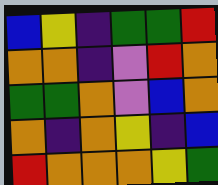[["blue", "yellow", "indigo", "green", "green", "red"], ["orange", "orange", "indigo", "violet", "red", "orange"], ["green", "green", "orange", "violet", "blue", "orange"], ["orange", "indigo", "orange", "yellow", "indigo", "blue"], ["red", "orange", "orange", "orange", "yellow", "green"]]